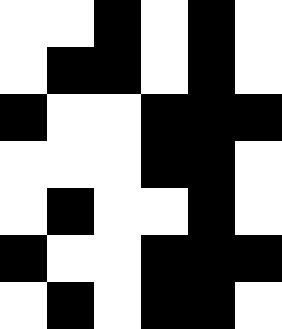[["white", "white", "black", "white", "black", "white"], ["white", "black", "black", "white", "black", "white"], ["black", "white", "white", "black", "black", "black"], ["white", "white", "white", "black", "black", "white"], ["white", "black", "white", "white", "black", "white"], ["black", "white", "white", "black", "black", "black"], ["white", "black", "white", "black", "black", "white"]]